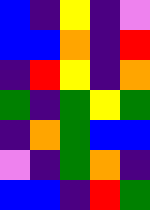[["blue", "indigo", "yellow", "indigo", "violet"], ["blue", "blue", "orange", "indigo", "red"], ["indigo", "red", "yellow", "indigo", "orange"], ["green", "indigo", "green", "yellow", "green"], ["indigo", "orange", "green", "blue", "blue"], ["violet", "indigo", "green", "orange", "indigo"], ["blue", "blue", "indigo", "red", "green"]]